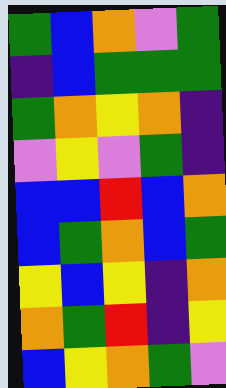[["green", "blue", "orange", "violet", "green"], ["indigo", "blue", "green", "green", "green"], ["green", "orange", "yellow", "orange", "indigo"], ["violet", "yellow", "violet", "green", "indigo"], ["blue", "blue", "red", "blue", "orange"], ["blue", "green", "orange", "blue", "green"], ["yellow", "blue", "yellow", "indigo", "orange"], ["orange", "green", "red", "indigo", "yellow"], ["blue", "yellow", "orange", "green", "violet"]]